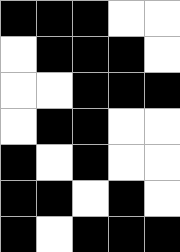[["black", "black", "black", "white", "white"], ["white", "black", "black", "black", "white"], ["white", "white", "black", "black", "black"], ["white", "black", "black", "white", "white"], ["black", "white", "black", "white", "white"], ["black", "black", "white", "black", "white"], ["black", "white", "black", "black", "black"]]